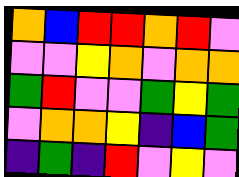[["orange", "blue", "red", "red", "orange", "red", "violet"], ["violet", "violet", "yellow", "orange", "violet", "orange", "orange"], ["green", "red", "violet", "violet", "green", "yellow", "green"], ["violet", "orange", "orange", "yellow", "indigo", "blue", "green"], ["indigo", "green", "indigo", "red", "violet", "yellow", "violet"]]